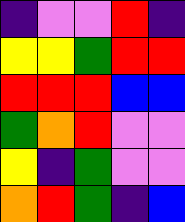[["indigo", "violet", "violet", "red", "indigo"], ["yellow", "yellow", "green", "red", "red"], ["red", "red", "red", "blue", "blue"], ["green", "orange", "red", "violet", "violet"], ["yellow", "indigo", "green", "violet", "violet"], ["orange", "red", "green", "indigo", "blue"]]